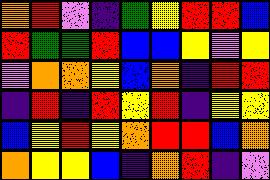[["orange", "red", "violet", "indigo", "green", "yellow", "red", "red", "blue"], ["red", "green", "green", "red", "blue", "blue", "yellow", "violet", "yellow"], ["violet", "orange", "orange", "yellow", "blue", "orange", "indigo", "red", "red"], ["indigo", "red", "indigo", "red", "yellow", "red", "indigo", "yellow", "yellow"], ["blue", "yellow", "red", "yellow", "orange", "red", "red", "blue", "orange"], ["orange", "yellow", "yellow", "blue", "indigo", "orange", "red", "indigo", "violet"]]